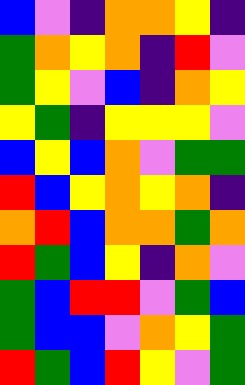[["blue", "violet", "indigo", "orange", "orange", "yellow", "indigo"], ["green", "orange", "yellow", "orange", "indigo", "red", "violet"], ["green", "yellow", "violet", "blue", "indigo", "orange", "yellow"], ["yellow", "green", "indigo", "yellow", "yellow", "yellow", "violet"], ["blue", "yellow", "blue", "orange", "violet", "green", "green"], ["red", "blue", "yellow", "orange", "yellow", "orange", "indigo"], ["orange", "red", "blue", "orange", "orange", "green", "orange"], ["red", "green", "blue", "yellow", "indigo", "orange", "violet"], ["green", "blue", "red", "red", "violet", "green", "blue"], ["green", "blue", "blue", "violet", "orange", "yellow", "green"], ["red", "green", "blue", "red", "yellow", "violet", "green"]]